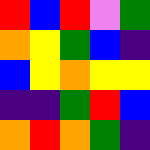[["red", "blue", "red", "violet", "green"], ["orange", "yellow", "green", "blue", "indigo"], ["blue", "yellow", "orange", "yellow", "yellow"], ["indigo", "indigo", "green", "red", "blue"], ["orange", "red", "orange", "green", "indigo"]]